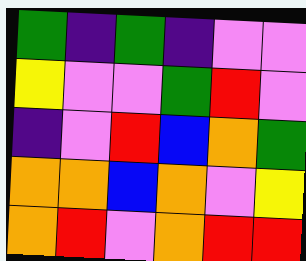[["green", "indigo", "green", "indigo", "violet", "violet"], ["yellow", "violet", "violet", "green", "red", "violet"], ["indigo", "violet", "red", "blue", "orange", "green"], ["orange", "orange", "blue", "orange", "violet", "yellow"], ["orange", "red", "violet", "orange", "red", "red"]]